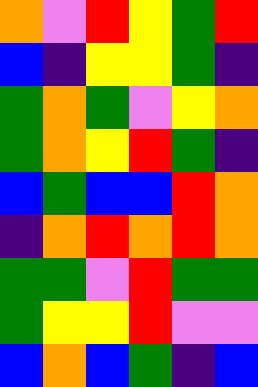[["orange", "violet", "red", "yellow", "green", "red"], ["blue", "indigo", "yellow", "yellow", "green", "indigo"], ["green", "orange", "green", "violet", "yellow", "orange"], ["green", "orange", "yellow", "red", "green", "indigo"], ["blue", "green", "blue", "blue", "red", "orange"], ["indigo", "orange", "red", "orange", "red", "orange"], ["green", "green", "violet", "red", "green", "green"], ["green", "yellow", "yellow", "red", "violet", "violet"], ["blue", "orange", "blue", "green", "indigo", "blue"]]